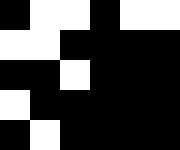[["black", "white", "white", "black", "white", "white"], ["white", "white", "black", "black", "black", "black"], ["black", "black", "white", "black", "black", "black"], ["white", "black", "black", "black", "black", "black"], ["black", "white", "black", "black", "black", "black"]]